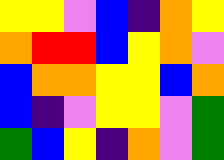[["yellow", "yellow", "violet", "blue", "indigo", "orange", "yellow"], ["orange", "red", "red", "blue", "yellow", "orange", "violet"], ["blue", "orange", "orange", "yellow", "yellow", "blue", "orange"], ["blue", "indigo", "violet", "yellow", "yellow", "violet", "green"], ["green", "blue", "yellow", "indigo", "orange", "violet", "green"]]